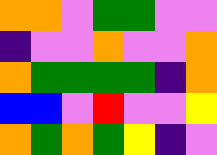[["orange", "orange", "violet", "green", "green", "violet", "violet"], ["indigo", "violet", "violet", "orange", "violet", "violet", "orange"], ["orange", "green", "green", "green", "green", "indigo", "orange"], ["blue", "blue", "violet", "red", "violet", "violet", "yellow"], ["orange", "green", "orange", "green", "yellow", "indigo", "violet"]]